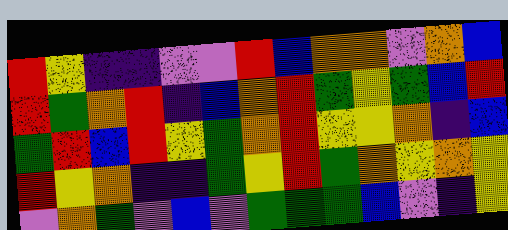[["red", "yellow", "indigo", "indigo", "violet", "violet", "red", "blue", "orange", "orange", "violet", "orange", "blue"], ["red", "green", "orange", "red", "indigo", "blue", "orange", "red", "green", "yellow", "green", "blue", "red"], ["green", "red", "blue", "red", "yellow", "green", "orange", "red", "yellow", "yellow", "orange", "indigo", "blue"], ["red", "yellow", "orange", "indigo", "indigo", "green", "yellow", "red", "green", "orange", "yellow", "orange", "yellow"], ["violet", "orange", "green", "violet", "blue", "violet", "green", "green", "green", "blue", "violet", "indigo", "yellow"]]